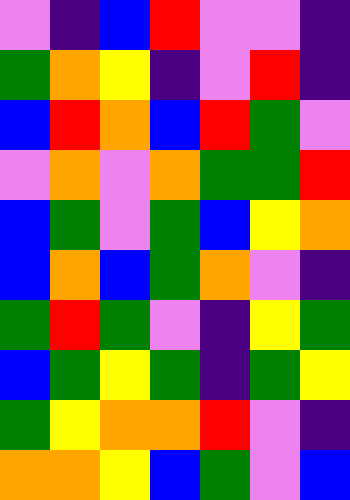[["violet", "indigo", "blue", "red", "violet", "violet", "indigo"], ["green", "orange", "yellow", "indigo", "violet", "red", "indigo"], ["blue", "red", "orange", "blue", "red", "green", "violet"], ["violet", "orange", "violet", "orange", "green", "green", "red"], ["blue", "green", "violet", "green", "blue", "yellow", "orange"], ["blue", "orange", "blue", "green", "orange", "violet", "indigo"], ["green", "red", "green", "violet", "indigo", "yellow", "green"], ["blue", "green", "yellow", "green", "indigo", "green", "yellow"], ["green", "yellow", "orange", "orange", "red", "violet", "indigo"], ["orange", "orange", "yellow", "blue", "green", "violet", "blue"]]